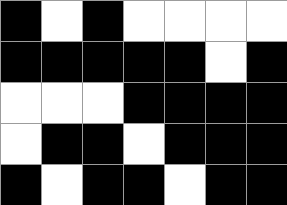[["black", "white", "black", "white", "white", "white", "white"], ["black", "black", "black", "black", "black", "white", "black"], ["white", "white", "white", "black", "black", "black", "black"], ["white", "black", "black", "white", "black", "black", "black"], ["black", "white", "black", "black", "white", "black", "black"]]